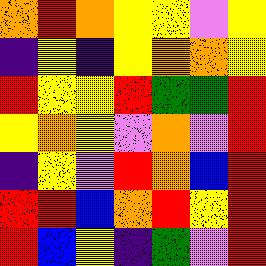[["orange", "red", "orange", "yellow", "yellow", "violet", "yellow"], ["indigo", "yellow", "indigo", "yellow", "orange", "orange", "yellow"], ["red", "yellow", "yellow", "red", "green", "green", "red"], ["yellow", "orange", "yellow", "violet", "orange", "violet", "red"], ["indigo", "yellow", "violet", "red", "orange", "blue", "red"], ["red", "red", "blue", "orange", "red", "yellow", "red"], ["red", "blue", "yellow", "indigo", "green", "violet", "red"]]